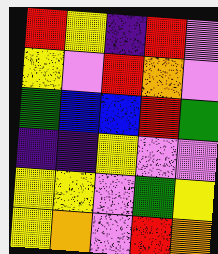[["red", "yellow", "indigo", "red", "violet"], ["yellow", "violet", "red", "orange", "violet"], ["green", "blue", "blue", "red", "green"], ["indigo", "indigo", "yellow", "violet", "violet"], ["yellow", "yellow", "violet", "green", "yellow"], ["yellow", "orange", "violet", "red", "orange"]]